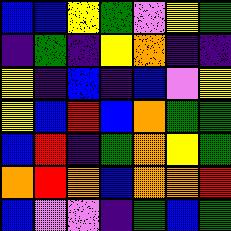[["blue", "blue", "yellow", "green", "violet", "yellow", "green"], ["indigo", "green", "indigo", "yellow", "orange", "indigo", "indigo"], ["yellow", "indigo", "blue", "indigo", "blue", "violet", "yellow"], ["yellow", "blue", "red", "blue", "orange", "green", "green"], ["blue", "red", "indigo", "green", "orange", "yellow", "green"], ["orange", "red", "orange", "blue", "orange", "orange", "red"], ["blue", "violet", "violet", "indigo", "green", "blue", "green"]]